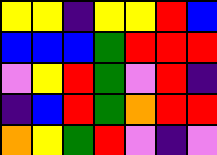[["yellow", "yellow", "indigo", "yellow", "yellow", "red", "blue"], ["blue", "blue", "blue", "green", "red", "red", "red"], ["violet", "yellow", "red", "green", "violet", "red", "indigo"], ["indigo", "blue", "red", "green", "orange", "red", "red"], ["orange", "yellow", "green", "red", "violet", "indigo", "violet"]]